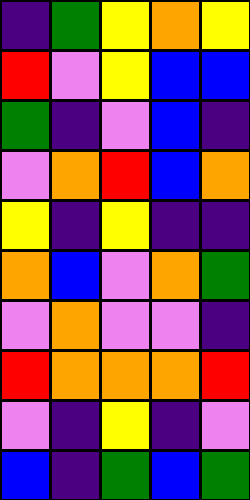[["indigo", "green", "yellow", "orange", "yellow"], ["red", "violet", "yellow", "blue", "blue"], ["green", "indigo", "violet", "blue", "indigo"], ["violet", "orange", "red", "blue", "orange"], ["yellow", "indigo", "yellow", "indigo", "indigo"], ["orange", "blue", "violet", "orange", "green"], ["violet", "orange", "violet", "violet", "indigo"], ["red", "orange", "orange", "orange", "red"], ["violet", "indigo", "yellow", "indigo", "violet"], ["blue", "indigo", "green", "blue", "green"]]